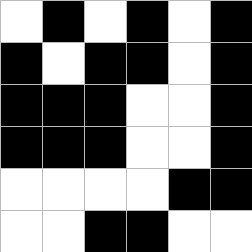[["white", "black", "white", "black", "white", "black"], ["black", "white", "black", "black", "white", "black"], ["black", "black", "black", "white", "white", "black"], ["black", "black", "black", "white", "white", "black"], ["white", "white", "white", "white", "black", "black"], ["white", "white", "black", "black", "white", "white"]]